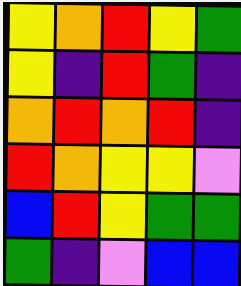[["yellow", "orange", "red", "yellow", "green"], ["yellow", "indigo", "red", "green", "indigo"], ["orange", "red", "orange", "red", "indigo"], ["red", "orange", "yellow", "yellow", "violet"], ["blue", "red", "yellow", "green", "green"], ["green", "indigo", "violet", "blue", "blue"]]